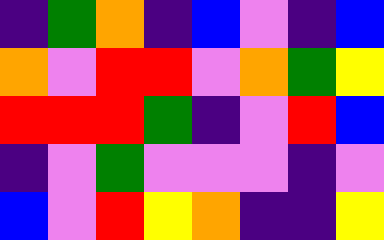[["indigo", "green", "orange", "indigo", "blue", "violet", "indigo", "blue"], ["orange", "violet", "red", "red", "violet", "orange", "green", "yellow"], ["red", "red", "red", "green", "indigo", "violet", "red", "blue"], ["indigo", "violet", "green", "violet", "violet", "violet", "indigo", "violet"], ["blue", "violet", "red", "yellow", "orange", "indigo", "indigo", "yellow"]]